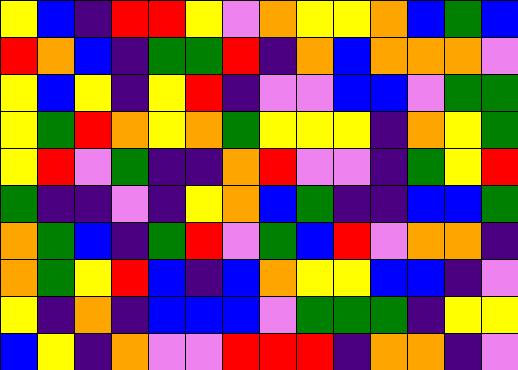[["yellow", "blue", "indigo", "red", "red", "yellow", "violet", "orange", "yellow", "yellow", "orange", "blue", "green", "blue"], ["red", "orange", "blue", "indigo", "green", "green", "red", "indigo", "orange", "blue", "orange", "orange", "orange", "violet"], ["yellow", "blue", "yellow", "indigo", "yellow", "red", "indigo", "violet", "violet", "blue", "blue", "violet", "green", "green"], ["yellow", "green", "red", "orange", "yellow", "orange", "green", "yellow", "yellow", "yellow", "indigo", "orange", "yellow", "green"], ["yellow", "red", "violet", "green", "indigo", "indigo", "orange", "red", "violet", "violet", "indigo", "green", "yellow", "red"], ["green", "indigo", "indigo", "violet", "indigo", "yellow", "orange", "blue", "green", "indigo", "indigo", "blue", "blue", "green"], ["orange", "green", "blue", "indigo", "green", "red", "violet", "green", "blue", "red", "violet", "orange", "orange", "indigo"], ["orange", "green", "yellow", "red", "blue", "indigo", "blue", "orange", "yellow", "yellow", "blue", "blue", "indigo", "violet"], ["yellow", "indigo", "orange", "indigo", "blue", "blue", "blue", "violet", "green", "green", "green", "indigo", "yellow", "yellow"], ["blue", "yellow", "indigo", "orange", "violet", "violet", "red", "red", "red", "indigo", "orange", "orange", "indigo", "violet"]]